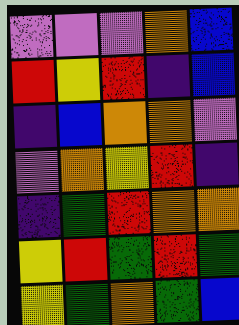[["violet", "violet", "violet", "orange", "blue"], ["red", "yellow", "red", "indigo", "blue"], ["indigo", "blue", "orange", "orange", "violet"], ["violet", "orange", "yellow", "red", "indigo"], ["indigo", "green", "red", "orange", "orange"], ["yellow", "red", "green", "red", "green"], ["yellow", "green", "orange", "green", "blue"]]